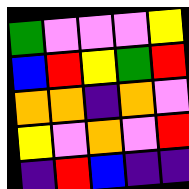[["green", "violet", "violet", "violet", "yellow"], ["blue", "red", "yellow", "green", "red"], ["orange", "orange", "indigo", "orange", "violet"], ["yellow", "violet", "orange", "violet", "red"], ["indigo", "red", "blue", "indigo", "indigo"]]